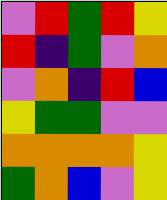[["violet", "red", "green", "red", "yellow"], ["red", "indigo", "green", "violet", "orange"], ["violet", "orange", "indigo", "red", "blue"], ["yellow", "green", "green", "violet", "violet"], ["orange", "orange", "orange", "orange", "yellow"], ["green", "orange", "blue", "violet", "yellow"]]